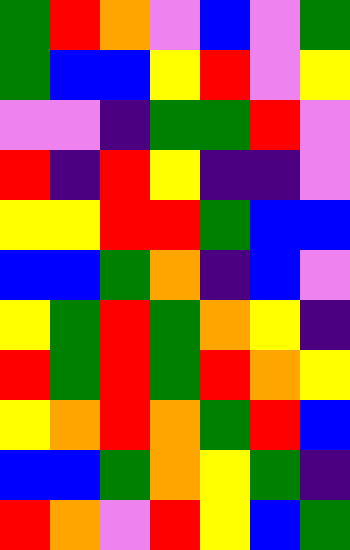[["green", "red", "orange", "violet", "blue", "violet", "green"], ["green", "blue", "blue", "yellow", "red", "violet", "yellow"], ["violet", "violet", "indigo", "green", "green", "red", "violet"], ["red", "indigo", "red", "yellow", "indigo", "indigo", "violet"], ["yellow", "yellow", "red", "red", "green", "blue", "blue"], ["blue", "blue", "green", "orange", "indigo", "blue", "violet"], ["yellow", "green", "red", "green", "orange", "yellow", "indigo"], ["red", "green", "red", "green", "red", "orange", "yellow"], ["yellow", "orange", "red", "orange", "green", "red", "blue"], ["blue", "blue", "green", "orange", "yellow", "green", "indigo"], ["red", "orange", "violet", "red", "yellow", "blue", "green"]]